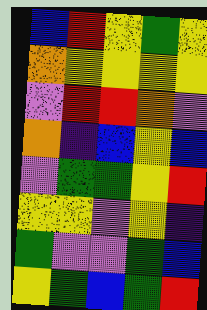[["blue", "red", "yellow", "green", "yellow"], ["orange", "yellow", "yellow", "yellow", "yellow"], ["violet", "red", "red", "orange", "violet"], ["orange", "indigo", "blue", "yellow", "blue"], ["violet", "green", "green", "yellow", "red"], ["yellow", "yellow", "violet", "yellow", "indigo"], ["green", "violet", "violet", "green", "blue"], ["yellow", "green", "blue", "green", "red"]]